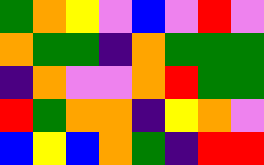[["green", "orange", "yellow", "violet", "blue", "violet", "red", "violet"], ["orange", "green", "green", "indigo", "orange", "green", "green", "green"], ["indigo", "orange", "violet", "violet", "orange", "red", "green", "green"], ["red", "green", "orange", "orange", "indigo", "yellow", "orange", "violet"], ["blue", "yellow", "blue", "orange", "green", "indigo", "red", "red"]]